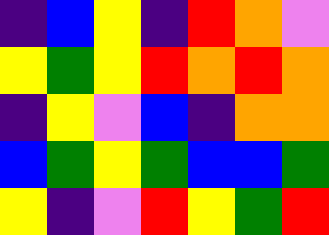[["indigo", "blue", "yellow", "indigo", "red", "orange", "violet"], ["yellow", "green", "yellow", "red", "orange", "red", "orange"], ["indigo", "yellow", "violet", "blue", "indigo", "orange", "orange"], ["blue", "green", "yellow", "green", "blue", "blue", "green"], ["yellow", "indigo", "violet", "red", "yellow", "green", "red"]]